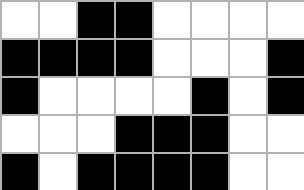[["white", "white", "black", "black", "white", "white", "white", "white"], ["black", "black", "black", "black", "white", "white", "white", "black"], ["black", "white", "white", "white", "white", "black", "white", "black"], ["white", "white", "white", "black", "black", "black", "white", "white"], ["black", "white", "black", "black", "black", "black", "white", "white"]]